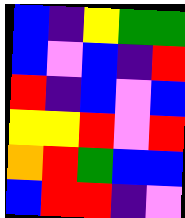[["blue", "indigo", "yellow", "green", "green"], ["blue", "violet", "blue", "indigo", "red"], ["red", "indigo", "blue", "violet", "blue"], ["yellow", "yellow", "red", "violet", "red"], ["orange", "red", "green", "blue", "blue"], ["blue", "red", "red", "indigo", "violet"]]